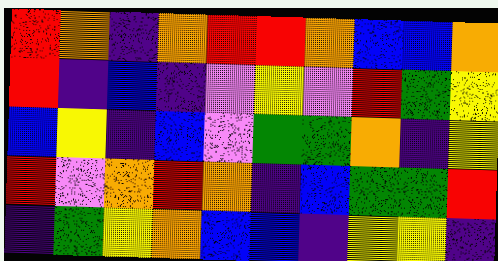[["red", "orange", "indigo", "orange", "red", "red", "orange", "blue", "blue", "orange"], ["red", "indigo", "blue", "indigo", "violet", "yellow", "violet", "red", "green", "yellow"], ["blue", "yellow", "indigo", "blue", "violet", "green", "green", "orange", "indigo", "yellow"], ["red", "violet", "orange", "red", "orange", "indigo", "blue", "green", "green", "red"], ["indigo", "green", "yellow", "orange", "blue", "blue", "indigo", "yellow", "yellow", "indigo"]]